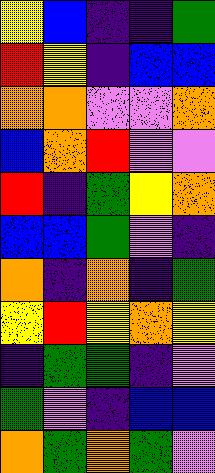[["yellow", "blue", "indigo", "indigo", "green"], ["red", "yellow", "indigo", "blue", "blue"], ["orange", "orange", "violet", "violet", "orange"], ["blue", "orange", "red", "violet", "violet"], ["red", "indigo", "green", "yellow", "orange"], ["blue", "blue", "green", "violet", "indigo"], ["orange", "indigo", "orange", "indigo", "green"], ["yellow", "red", "yellow", "orange", "yellow"], ["indigo", "green", "green", "indigo", "violet"], ["green", "violet", "indigo", "blue", "blue"], ["orange", "green", "orange", "green", "violet"]]